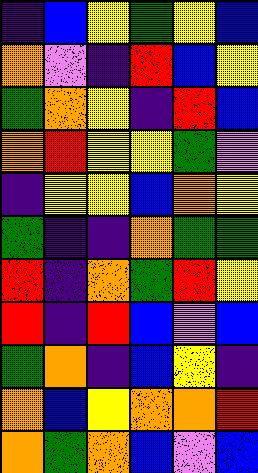[["indigo", "blue", "yellow", "green", "yellow", "blue"], ["orange", "violet", "indigo", "red", "blue", "yellow"], ["green", "orange", "yellow", "indigo", "red", "blue"], ["orange", "red", "yellow", "yellow", "green", "violet"], ["indigo", "yellow", "yellow", "blue", "orange", "yellow"], ["green", "indigo", "indigo", "orange", "green", "green"], ["red", "indigo", "orange", "green", "red", "yellow"], ["red", "indigo", "red", "blue", "violet", "blue"], ["green", "orange", "indigo", "blue", "yellow", "indigo"], ["orange", "blue", "yellow", "orange", "orange", "red"], ["orange", "green", "orange", "blue", "violet", "blue"]]